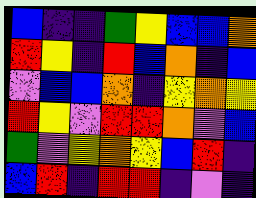[["blue", "indigo", "indigo", "green", "yellow", "blue", "blue", "orange"], ["red", "yellow", "indigo", "red", "blue", "orange", "indigo", "blue"], ["violet", "blue", "blue", "orange", "indigo", "yellow", "orange", "yellow"], ["red", "yellow", "violet", "red", "red", "orange", "violet", "blue"], ["green", "violet", "yellow", "orange", "yellow", "blue", "red", "indigo"], ["blue", "red", "indigo", "red", "red", "indigo", "violet", "indigo"]]